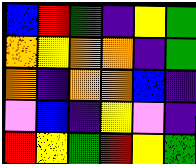[["blue", "red", "green", "indigo", "yellow", "green"], ["orange", "yellow", "orange", "orange", "indigo", "green"], ["orange", "indigo", "orange", "orange", "blue", "indigo"], ["violet", "blue", "indigo", "yellow", "violet", "indigo"], ["red", "yellow", "green", "red", "yellow", "green"]]